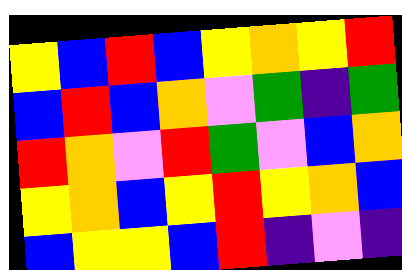[["yellow", "blue", "red", "blue", "yellow", "orange", "yellow", "red"], ["blue", "red", "blue", "orange", "violet", "green", "indigo", "green"], ["red", "orange", "violet", "red", "green", "violet", "blue", "orange"], ["yellow", "orange", "blue", "yellow", "red", "yellow", "orange", "blue"], ["blue", "yellow", "yellow", "blue", "red", "indigo", "violet", "indigo"]]